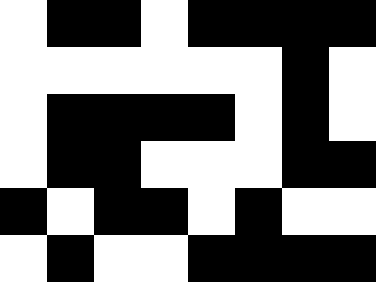[["white", "black", "black", "white", "black", "black", "black", "black"], ["white", "white", "white", "white", "white", "white", "black", "white"], ["white", "black", "black", "black", "black", "white", "black", "white"], ["white", "black", "black", "white", "white", "white", "black", "black"], ["black", "white", "black", "black", "white", "black", "white", "white"], ["white", "black", "white", "white", "black", "black", "black", "black"]]